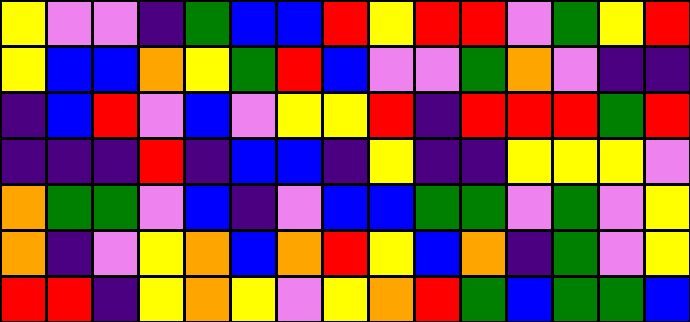[["yellow", "violet", "violet", "indigo", "green", "blue", "blue", "red", "yellow", "red", "red", "violet", "green", "yellow", "red"], ["yellow", "blue", "blue", "orange", "yellow", "green", "red", "blue", "violet", "violet", "green", "orange", "violet", "indigo", "indigo"], ["indigo", "blue", "red", "violet", "blue", "violet", "yellow", "yellow", "red", "indigo", "red", "red", "red", "green", "red"], ["indigo", "indigo", "indigo", "red", "indigo", "blue", "blue", "indigo", "yellow", "indigo", "indigo", "yellow", "yellow", "yellow", "violet"], ["orange", "green", "green", "violet", "blue", "indigo", "violet", "blue", "blue", "green", "green", "violet", "green", "violet", "yellow"], ["orange", "indigo", "violet", "yellow", "orange", "blue", "orange", "red", "yellow", "blue", "orange", "indigo", "green", "violet", "yellow"], ["red", "red", "indigo", "yellow", "orange", "yellow", "violet", "yellow", "orange", "red", "green", "blue", "green", "green", "blue"]]